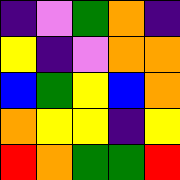[["indigo", "violet", "green", "orange", "indigo"], ["yellow", "indigo", "violet", "orange", "orange"], ["blue", "green", "yellow", "blue", "orange"], ["orange", "yellow", "yellow", "indigo", "yellow"], ["red", "orange", "green", "green", "red"]]